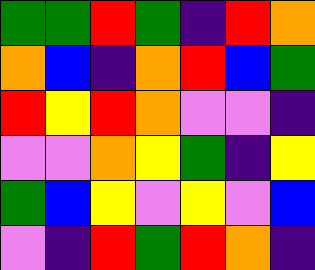[["green", "green", "red", "green", "indigo", "red", "orange"], ["orange", "blue", "indigo", "orange", "red", "blue", "green"], ["red", "yellow", "red", "orange", "violet", "violet", "indigo"], ["violet", "violet", "orange", "yellow", "green", "indigo", "yellow"], ["green", "blue", "yellow", "violet", "yellow", "violet", "blue"], ["violet", "indigo", "red", "green", "red", "orange", "indigo"]]